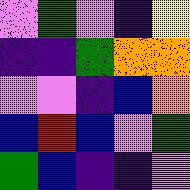[["violet", "green", "violet", "indigo", "yellow"], ["indigo", "indigo", "green", "orange", "orange"], ["violet", "violet", "indigo", "blue", "orange"], ["blue", "red", "blue", "violet", "green"], ["green", "blue", "indigo", "indigo", "violet"]]